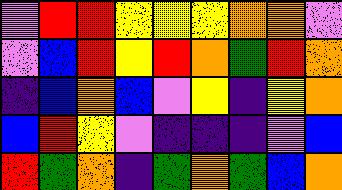[["violet", "red", "red", "yellow", "yellow", "yellow", "orange", "orange", "violet"], ["violet", "blue", "red", "yellow", "red", "orange", "green", "red", "orange"], ["indigo", "blue", "orange", "blue", "violet", "yellow", "indigo", "yellow", "orange"], ["blue", "red", "yellow", "violet", "indigo", "indigo", "indigo", "violet", "blue"], ["red", "green", "orange", "indigo", "green", "orange", "green", "blue", "orange"]]